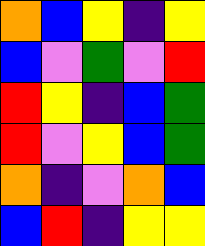[["orange", "blue", "yellow", "indigo", "yellow"], ["blue", "violet", "green", "violet", "red"], ["red", "yellow", "indigo", "blue", "green"], ["red", "violet", "yellow", "blue", "green"], ["orange", "indigo", "violet", "orange", "blue"], ["blue", "red", "indigo", "yellow", "yellow"]]